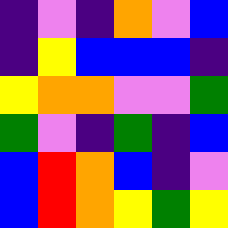[["indigo", "violet", "indigo", "orange", "violet", "blue"], ["indigo", "yellow", "blue", "blue", "blue", "indigo"], ["yellow", "orange", "orange", "violet", "violet", "green"], ["green", "violet", "indigo", "green", "indigo", "blue"], ["blue", "red", "orange", "blue", "indigo", "violet"], ["blue", "red", "orange", "yellow", "green", "yellow"]]